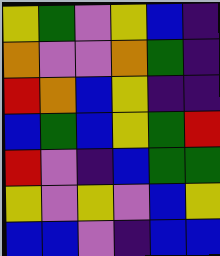[["yellow", "green", "violet", "yellow", "blue", "indigo"], ["orange", "violet", "violet", "orange", "green", "indigo"], ["red", "orange", "blue", "yellow", "indigo", "indigo"], ["blue", "green", "blue", "yellow", "green", "red"], ["red", "violet", "indigo", "blue", "green", "green"], ["yellow", "violet", "yellow", "violet", "blue", "yellow"], ["blue", "blue", "violet", "indigo", "blue", "blue"]]